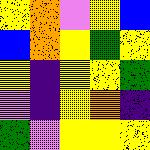[["yellow", "orange", "violet", "yellow", "blue"], ["blue", "orange", "yellow", "green", "yellow"], ["yellow", "indigo", "yellow", "yellow", "green"], ["violet", "indigo", "yellow", "orange", "indigo"], ["green", "violet", "yellow", "yellow", "yellow"]]